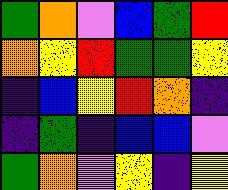[["green", "orange", "violet", "blue", "green", "red"], ["orange", "yellow", "red", "green", "green", "yellow"], ["indigo", "blue", "yellow", "red", "orange", "indigo"], ["indigo", "green", "indigo", "blue", "blue", "violet"], ["green", "orange", "violet", "yellow", "indigo", "yellow"]]